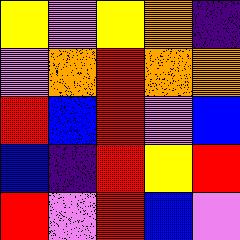[["yellow", "violet", "yellow", "orange", "indigo"], ["violet", "orange", "red", "orange", "orange"], ["red", "blue", "red", "violet", "blue"], ["blue", "indigo", "red", "yellow", "red"], ["red", "violet", "red", "blue", "violet"]]